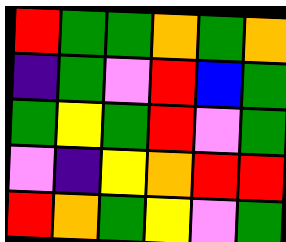[["red", "green", "green", "orange", "green", "orange"], ["indigo", "green", "violet", "red", "blue", "green"], ["green", "yellow", "green", "red", "violet", "green"], ["violet", "indigo", "yellow", "orange", "red", "red"], ["red", "orange", "green", "yellow", "violet", "green"]]